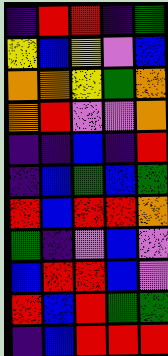[["indigo", "red", "red", "indigo", "green"], ["yellow", "blue", "yellow", "violet", "blue"], ["orange", "orange", "yellow", "green", "orange"], ["orange", "red", "violet", "violet", "orange"], ["indigo", "indigo", "blue", "indigo", "red"], ["indigo", "blue", "green", "blue", "green"], ["red", "blue", "red", "red", "orange"], ["green", "indigo", "violet", "blue", "violet"], ["blue", "red", "red", "blue", "violet"], ["red", "blue", "red", "green", "green"], ["indigo", "blue", "red", "red", "red"]]